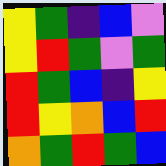[["yellow", "green", "indigo", "blue", "violet"], ["yellow", "red", "green", "violet", "green"], ["red", "green", "blue", "indigo", "yellow"], ["red", "yellow", "orange", "blue", "red"], ["orange", "green", "red", "green", "blue"]]